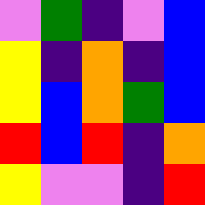[["violet", "green", "indigo", "violet", "blue"], ["yellow", "indigo", "orange", "indigo", "blue"], ["yellow", "blue", "orange", "green", "blue"], ["red", "blue", "red", "indigo", "orange"], ["yellow", "violet", "violet", "indigo", "red"]]